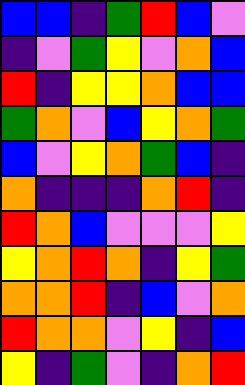[["blue", "blue", "indigo", "green", "red", "blue", "violet"], ["indigo", "violet", "green", "yellow", "violet", "orange", "blue"], ["red", "indigo", "yellow", "yellow", "orange", "blue", "blue"], ["green", "orange", "violet", "blue", "yellow", "orange", "green"], ["blue", "violet", "yellow", "orange", "green", "blue", "indigo"], ["orange", "indigo", "indigo", "indigo", "orange", "red", "indigo"], ["red", "orange", "blue", "violet", "violet", "violet", "yellow"], ["yellow", "orange", "red", "orange", "indigo", "yellow", "green"], ["orange", "orange", "red", "indigo", "blue", "violet", "orange"], ["red", "orange", "orange", "violet", "yellow", "indigo", "blue"], ["yellow", "indigo", "green", "violet", "indigo", "orange", "red"]]